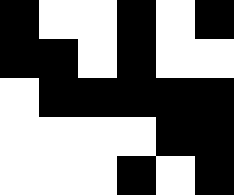[["black", "white", "white", "black", "white", "black"], ["black", "black", "white", "black", "white", "white"], ["white", "black", "black", "black", "black", "black"], ["white", "white", "white", "white", "black", "black"], ["white", "white", "white", "black", "white", "black"]]